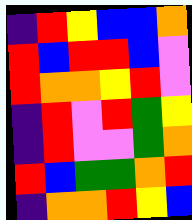[["indigo", "red", "yellow", "blue", "blue", "orange"], ["red", "blue", "red", "red", "blue", "violet"], ["red", "orange", "orange", "yellow", "red", "violet"], ["indigo", "red", "violet", "red", "green", "yellow"], ["indigo", "red", "violet", "violet", "green", "orange"], ["red", "blue", "green", "green", "orange", "red"], ["indigo", "orange", "orange", "red", "yellow", "blue"]]